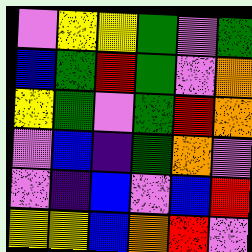[["violet", "yellow", "yellow", "green", "violet", "green"], ["blue", "green", "red", "green", "violet", "orange"], ["yellow", "green", "violet", "green", "red", "orange"], ["violet", "blue", "indigo", "green", "orange", "violet"], ["violet", "indigo", "blue", "violet", "blue", "red"], ["yellow", "yellow", "blue", "orange", "red", "violet"]]